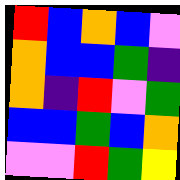[["red", "blue", "orange", "blue", "violet"], ["orange", "blue", "blue", "green", "indigo"], ["orange", "indigo", "red", "violet", "green"], ["blue", "blue", "green", "blue", "orange"], ["violet", "violet", "red", "green", "yellow"]]